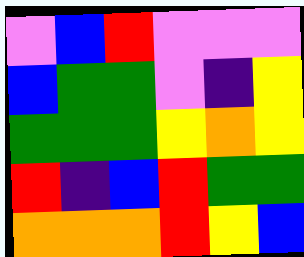[["violet", "blue", "red", "violet", "violet", "violet"], ["blue", "green", "green", "violet", "indigo", "yellow"], ["green", "green", "green", "yellow", "orange", "yellow"], ["red", "indigo", "blue", "red", "green", "green"], ["orange", "orange", "orange", "red", "yellow", "blue"]]